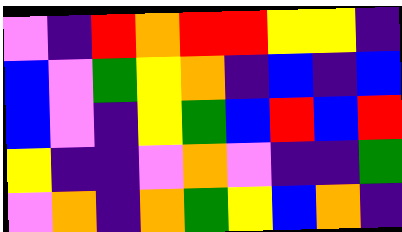[["violet", "indigo", "red", "orange", "red", "red", "yellow", "yellow", "indigo"], ["blue", "violet", "green", "yellow", "orange", "indigo", "blue", "indigo", "blue"], ["blue", "violet", "indigo", "yellow", "green", "blue", "red", "blue", "red"], ["yellow", "indigo", "indigo", "violet", "orange", "violet", "indigo", "indigo", "green"], ["violet", "orange", "indigo", "orange", "green", "yellow", "blue", "orange", "indigo"]]